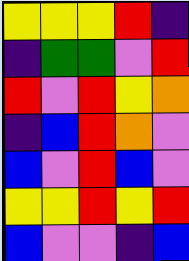[["yellow", "yellow", "yellow", "red", "indigo"], ["indigo", "green", "green", "violet", "red"], ["red", "violet", "red", "yellow", "orange"], ["indigo", "blue", "red", "orange", "violet"], ["blue", "violet", "red", "blue", "violet"], ["yellow", "yellow", "red", "yellow", "red"], ["blue", "violet", "violet", "indigo", "blue"]]